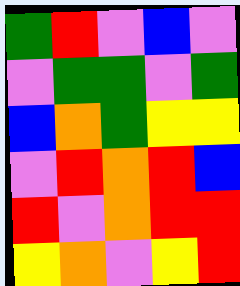[["green", "red", "violet", "blue", "violet"], ["violet", "green", "green", "violet", "green"], ["blue", "orange", "green", "yellow", "yellow"], ["violet", "red", "orange", "red", "blue"], ["red", "violet", "orange", "red", "red"], ["yellow", "orange", "violet", "yellow", "red"]]